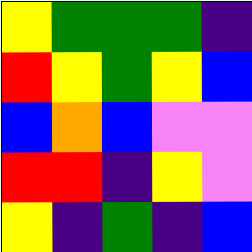[["yellow", "green", "green", "green", "indigo"], ["red", "yellow", "green", "yellow", "blue"], ["blue", "orange", "blue", "violet", "violet"], ["red", "red", "indigo", "yellow", "violet"], ["yellow", "indigo", "green", "indigo", "blue"]]